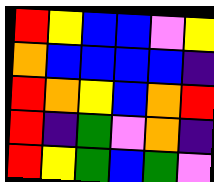[["red", "yellow", "blue", "blue", "violet", "yellow"], ["orange", "blue", "blue", "blue", "blue", "indigo"], ["red", "orange", "yellow", "blue", "orange", "red"], ["red", "indigo", "green", "violet", "orange", "indigo"], ["red", "yellow", "green", "blue", "green", "violet"]]